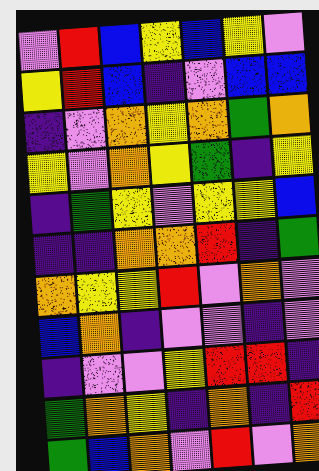[["violet", "red", "blue", "yellow", "blue", "yellow", "violet"], ["yellow", "red", "blue", "indigo", "violet", "blue", "blue"], ["indigo", "violet", "orange", "yellow", "orange", "green", "orange"], ["yellow", "violet", "orange", "yellow", "green", "indigo", "yellow"], ["indigo", "green", "yellow", "violet", "yellow", "yellow", "blue"], ["indigo", "indigo", "orange", "orange", "red", "indigo", "green"], ["orange", "yellow", "yellow", "red", "violet", "orange", "violet"], ["blue", "orange", "indigo", "violet", "violet", "indigo", "violet"], ["indigo", "violet", "violet", "yellow", "red", "red", "indigo"], ["green", "orange", "yellow", "indigo", "orange", "indigo", "red"], ["green", "blue", "orange", "violet", "red", "violet", "orange"]]